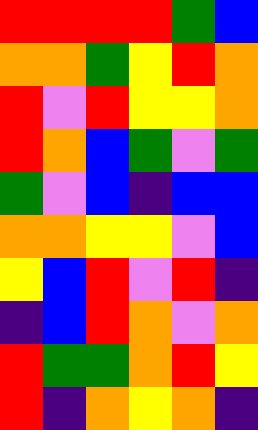[["red", "red", "red", "red", "green", "blue"], ["orange", "orange", "green", "yellow", "red", "orange"], ["red", "violet", "red", "yellow", "yellow", "orange"], ["red", "orange", "blue", "green", "violet", "green"], ["green", "violet", "blue", "indigo", "blue", "blue"], ["orange", "orange", "yellow", "yellow", "violet", "blue"], ["yellow", "blue", "red", "violet", "red", "indigo"], ["indigo", "blue", "red", "orange", "violet", "orange"], ["red", "green", "green", "orange", "red", "yellow"], ["red", "indigo", "orange", "yellow", "orange", "indigo"]]